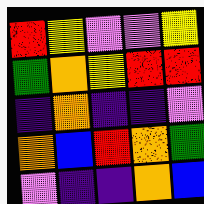[["red", "yellow", "violet", "violet", "yellow"], ["green", "orange", "yellow", "red", "red"], ["indigo", "orange", "indigo", "indigo", "violet"], ["orange", "blue", "red", "orange", "green"], ["violet", "indigo", "indigo", "orange", "blue"]]